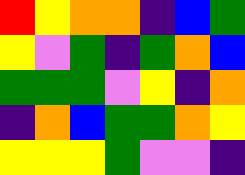[["red", "yellow", "orange", "orange", "indigo", "blue", "green"], ["yellow", "violet", "green", "indigo", "green", "orange", "blue"], ["green", "green", "green", "violet", "yellow", "indigo", "orange"], ["indigo", "orange", "blue", "green", "green", "orange", "yellow"], ["yellow", "yellow", "yellow", "green", "violet", "violet", "indigo"]]